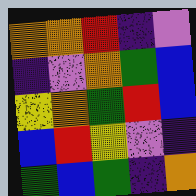[["orange", "orange", "red", "indigo", "violet"], ["indigo", "violet", "orange", "green", "blue"], ["yellow", "orange", "green", "red", "blue"], ["blue", "red", "yellow", "violet", "indigo"], ["green", "blue", "green", "indigo", "orange"]]